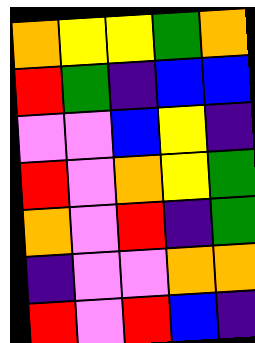[["orange", "yellow", "yellow", "green", "orange"], ["red", "green", "indigo", "blue", "blue"], ["violet", "violet", "blue", "yellow", "indigo"], ["red", "violet", "orange", "yellow", "green"], ["orange", "violet", "red", "indigo", "green"], ["indigo", "violet", "violet", "orange", "orange"], ["red", "violet", "red", "blue", "indigo"]]